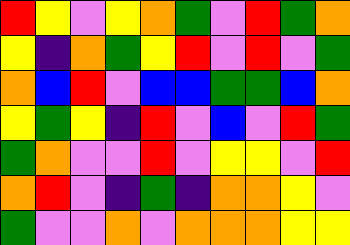[["red", "yellow", "violet", "yellow", "orange", "green", "violet", "red", "green", "orange"], ["yellow", "indigo", "orange", "green", "yellow", "red", "violet", "red", "violet", "green"], ["orange", "blue", "red", "violet", "blue", "blue", "green", "green", "blue", "orange"], ["yellow", "green", "yellow", "indigo", "red", "violet", "blue", "violet", "red", "green"], ["green", "orange", "violet", "violet", "red", "violet", "yellow", "yellow", "violet", "red"], ["orange", "red", "violet", "indigo", "green", "indigo", "orange", "orange", "yellow", "violet"], ["green", "violet", "violet", "orange", "violet", "orange", "orange", "orange", "yellow", "yellow"]]